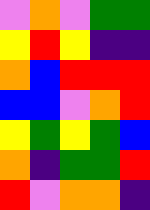[["violet", "orange", "violet", "green", "green"], ["yellow", "red", "yellow", "indigo", "indigo"], ["orange", "blue", "red", "red", "red"], ["blue", "blue", "violet", "orange", "red"], ["yellow", "green", "yellow", "green", "blue"], ["orange", "indigo", "green", "green", "red"], ["red", "violet", "orange", "orange", "indigo"]]